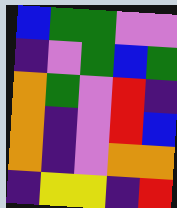[["blue", "green", "green", "violet", "violet"], ["indigo", "violet", "green", "blue", "green"], ["orange", "green", "violet", "red", "indigo"], ["orange", "indigo", "violet", "red", "blue"], ["orange", "indigo", "violet", "orange", "orange"], ["indigo", "yellow", "yellow", "indigo", "red"]]